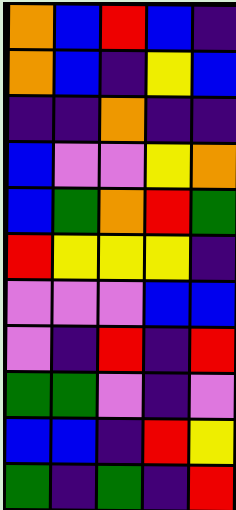[["orange", "blue", "red", "blue", "indigo"], ["orange", "blue", "indigo", "yellow", "blue"], ["indigo", "indigo", "orange", "indigo", "indigo"], ["blue", "violet", "violet", "yellow", "orange"], ["blue", "green", "orange", "red", "green"], ["red", "yellow", "yellow", "yellow", "indigo"], ["violet", "violet", "violet", "blue", "blue"], ["violet", "indigo", "red", "indigo", "red"], ["green", "green", "violet", "indigo", "violet"], ["blue", "blue", "indigo", "red", "yellow"], ["green", "indigo", "green", "indigo", "red"]]